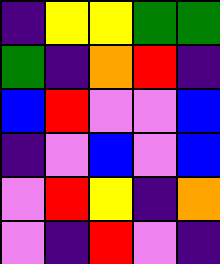[["indigo", "yellow", "yellow", "green", "green"], ["green", "indigo", "orange", "red", "indigo"], ["blue", "red", "violet", "violet", "blue"], ["indigo", "violet", "blue", "violet", "blue"], ["violet", "red", "yellow", "indigo", "orange"], ["violet", "indigo", "red", "violet", "indigo"]]